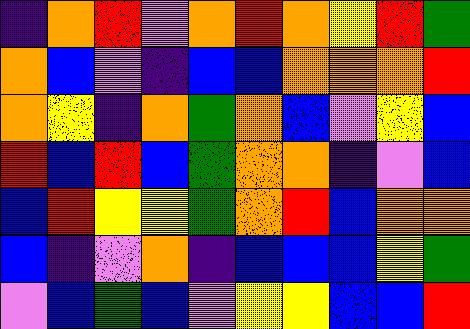[["indigo", "orange", "red", "violet", "orange", "red", "orange", "yellow", "red", "green"], ["orange", "blue", "violet", "indigo", "blue", "blue", "orange", "orange", "orange", "red"], ["orange", "yellow", "indigo", "orange", "green", "orange", "blue", "violet", "yellow", "blue"], ["red", "blue", "red", "blue", "green", "orange", "orange", "indigo", "violet", "blue"], ["blue", "red", "yellow", "yellow", "green", "orange", "red", "blue", "orange", "orange"], ["blue", "indigo", "violet", "orange", "indigo", "blue", "blue", "blue", "yellow", "green"], ["violet", "blue", "green", "blue", "violet", "yellow", "yellow", "blue", "blue", "red"]]